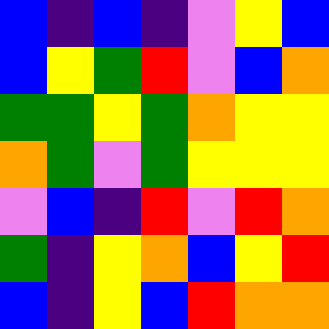[["blue", "indigo", "blue", "indigo", "violet", "yellow", "blue"], ["blue", "yellow", "green", "red", "violet", "blue", "orange"], ["green", "green", "yellow", "green", "orange", "yellow", "yellow"], ["orange", "green", "violet", "green", "yellow", "yellow", "yellow"], ["violet", "blue", "indigo", "red", "violet", "red", "orange"], ["green", "indigo", "yellow", "orange", "blue", "yellow", "red"], ["blue", "indigo", "yellow", "blue", "red", "orange", "orange"]]